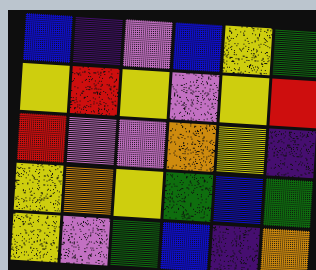[["blue", "indigo", "violet", "blue", "yellow", "green"], ["yellow", "red", "yellow", "violet", "yellow", "red"], ["red", "violet", "violet", "orange", "yellow", "indigo"], ["yellow", "orange", "yellow", "green", "blue", "green"], ["yellow", "violet", "green", "blue", "indigo", "orange"]]